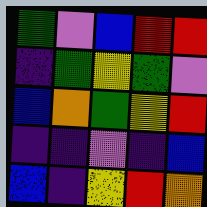[["green", "violet", "blue", "red", "red"], ["indigo", "green", "yellow", "green", "violet"], ["blue", "orange", "green", "yellow", "red"], ["indigo", "indigo", "violet", "indigo", "blue"], ["blue", "indigo", "yellow", "red", "orange"]]